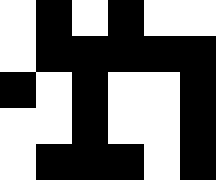[["white", "black", "white", "black", "white", "white"], ["white", "black", "black", "black", "black", "black"], ["black", "white", "black", "white", "white", "black"], ["white", "white", "black", "white", "white", "black"], ["white", "black", "black", "black", "white", "black"]]